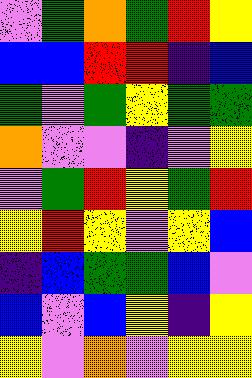[["violet", "green", "orange", "green", "red", "yellow"], ["blue", "blue", "red", "red", "indigo", "blue"], ["green", "violet", "green", "yellow", "green", "green"], ["orange", "violet", "violet", "indigo", "violet", "yellow"], ["violet", "green", "red", "yellow", "green", "red"], ["yellow", "red", "yellow", "violet", "yellow", "blue"], ["indigo", "blue", "green", "green", "blue", "violet"], ["blue", "violet", "blue", "yellow", "indigo", "yellow"], ["yellow", "violet", "orange", "violet", "yellow", "yellow"]]